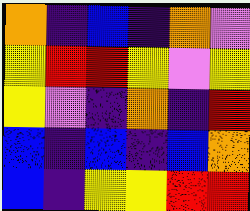[["orange", "indigo", "blue", "indigo", "orange", "violet"], ["yellow", "red", "red", "yellow", "violet", "yellow"], ["yellow", "violet", "indigo", "orange", "indigo", "red"], ["blue", "indigo", "blue", "indigo", "blue", "orange"], ["blue", "indigo", "yellow", "yellow", "red", "red"]]